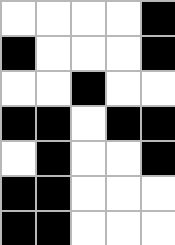[["white", "white", "white", "white", "black"], ["black", "white", "white", "white", "black"], ["white", "white", "black", "white", "white"], ["black", "black", "white", "black", "black"], ["white", "black", "white", "white", "black"], ["black", "black", "white", "white", "white"], ["black", "black", "white", "white", "white"]]